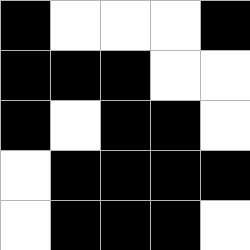[["black", "white", "white", "white", "black"], ["black", "black", "black", "white", "white"], ["black", "white", "black", "black", "white"], ["white", "black", "black", "black", "black"], ["white", "black", "black", "black", "white"]]